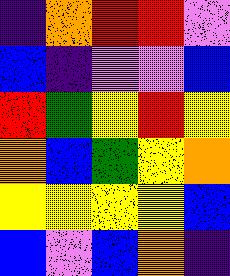[["indigo", "orange", "red", "red", "violet"], ["blue", "indigo", "violet", "violet", "blue"], ["red", "green", "yellow", "red", "yellow"], ["orange", "blue", "green", "yellow", "orange"], ["yellow", "yellow", "yellow", "yellow", "blue"], ["blue", "violet", "blue", "orange", "indigo"]]